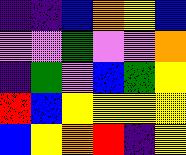[["indigo", "indigo", "blue", "orange", "yellow", "blue"], ["violet", "violet", "green", "violet", "violet", "orange"], ["indigo", "green", "violet", "blue", "green", "yellow"], ["red", "blue", "yellow", "yellow", "yellow", "yellow"], ["blue", "yellow", "orange", "red", "indigo", "yellow"]]